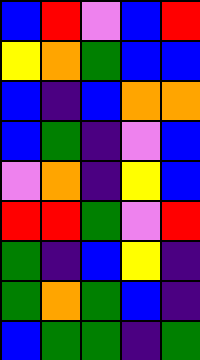[["blue", "red", "violet", "blue", "red"], ["yellow", "orange", "green", "blue", "blue"], ["blue", "indigo", "blue", "orange", "orange"], ["blue", "green", "indigo", "violet", "blue"], ["violet", "orange", "indigo", "yellow", "blue"], ["red", "red", "green", "violet", "red"], ["green", "indigo", "blue", "yellow", "indigo"], ["green", "orange", "green", "blue", "indigo"], ["blue", "green", "green", "indigo", "green"]]